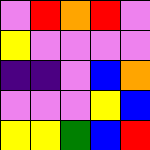[["violet", "red", "orange", "red", "violet"], ["yellow", "violet", "violet", "violet", "violet"], ["indigo", "indigo", "violet", "blue", "orange"], ["violet", "violet", "violet", "yellow", "blue"], ["yellow", "yellow", "green", "blue", "red"]]